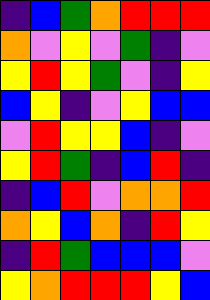[["indigo", "blue", "green", "orange", "red", "red", "red"], ["orange", "violet", "yellow", "violet", "green", "indigo", "violet"], ["yellow", "red", "yellow", "green", "violet", "indigo", "yellow"], ["blue", "yellow", "indigo", "violet", "yellow", "blue", "blue"], ["violet", "red", "yellow", "yellow", "blue", "indigo", "violet"], ["yellow", "red", "green", "indigo", "blue", "red", "indigo"], ["indigo", "blue", "red", "violet", "orange", "orange", "red"], ["orange", "yellow", "blue", "orange", "indigo", "red", "yellow"], ["indigo", "red", "green", "blue", "blue", "blue", "violet"], ["yellow", "orange", "red", "red", "red", "yellow", "blue"]]